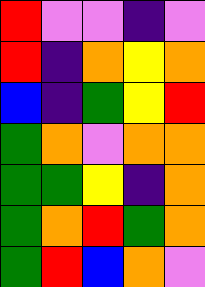[["red", "violet", "violet", "indigo", "violet"], ["red", "indigo", "orange", "yellow", "orange"], ["blue", "indigo", "green", "yellow", "red"], ["green", "orange", "violet", "orange", "orange"], ["green", "green", "yellow", "indigo", "orange"], ["green", "orange", "red", "green", "orange"], ["green", "red", "blue", "orange", "violet"]]